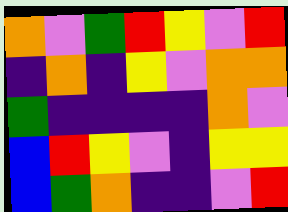[["orange", "violet", "green", "red", "yellow", "violet", "red"], ["indigo", "orange", "indigo", "yellow", "violet", "orange", "orange"], ["green", "indigo", "indigo", "indigo", "indigo", "orange", "violet"], ["blue", "red", "yellow", "violet", "indigo", "yellow", "yellow"], ["blue", "green", "orange", "indigo", "indigo", "violet", "red"]]